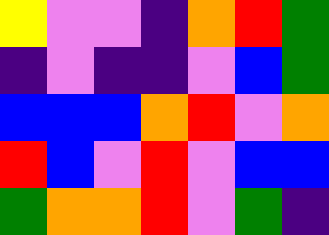[["yellow", "violet", "violet", "indigo", "orange", "red", "green"], ["indigo", "violet", "indigo", "indigo", "violet", "blue", "green"], ["blue", "blue", "blue", "orange", "red", "violet", "orange"], ["red", "blue", "violet", "red", "violet", "blue", "blue"], ["green", "orange", "orange", "red", "violet", "green", "indigo"]]